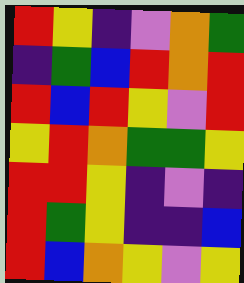[["red", "yellow", "indigo", "violet", "orange", "green"], ["indigo", "green", "blue", "red", "orange", "red"], ["red", "blue", "red", "yellow", "violet", "red"], ["yellow", "red", "orange", "green", "green", "yellow"], ["red", "red", "yellow", "indigo", "violet", "indigo"], ["red", "green", "yellow", "indigo", "indigo", "blue"], ["red", "blue", "orange", "yellow", "violet", "yellow"]]